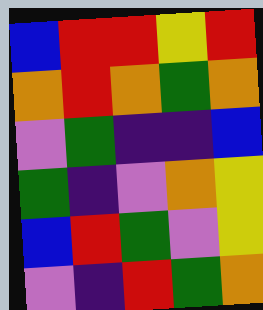[["blue", "red", "red", "yellow", "red"], ["orange", "red", "orange", "green", "orange"], ["violet", "green", "indigo", "indigo", "blue"], ["green", "indigo", "violet", "orange", "yellow"], ["blue", "red", "green", "violet", "yellow"], ["violet", "indigo", "red", "green", "orange"]]